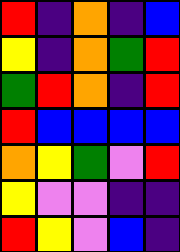[["red", "indigo", "orange", "indigo", "blue"], ["yellow", "indigo", "orange", "green", "red"], ["green", "red", "orange", "indigo", "red"], ["red", "blue", "blue", "blue", "blue"], ["orange", "yellow", "green", "violet", "red"], ["yellow", "violet", "violet", "indigo", "indigo"], ["red", "yellow", "violet", "blue", "indigo"]]